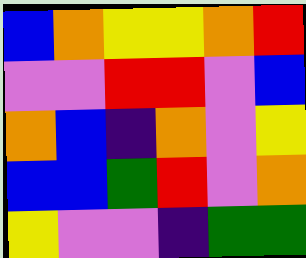[["blue", "orange", "yellow", "yellow", "orange", "red"], ["violet", "violet", "red", "red", "violet", "blue"], ["orange", "blue", "indigo", "orange", "violet", "yellow"], ["blue", "blue", "green", "red", "violet", "orange"], ["yellow", "violet", "violet", "indigo", "green", "green"]]